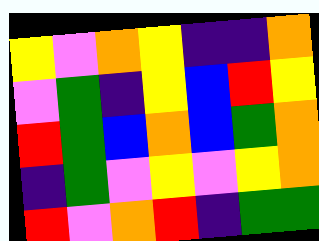[["yellow", "violet", "orange", "yellow", "indigo", "indigo", "orange"], ["violet", "green", "indigo", "yellow", "blue", "red", "yellow"], ["red", "green", "blue", "orange", "blue", "green", "orange"], ["indigo", "green", "violet", "yellow", "violet", "yellow", "orange"], ["red", "violet", "orange", "red", "indigo", "green", "green"]]